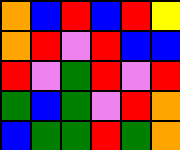[["orange", "blue", "red", "blue", "red", "yellow"], ["orange", "red", "violet", "red", "blue", "blue"], ["red", "violet", "green", "red", "violet", "red"], ["green", "blue", "green", "violet", "red", "orange"], ["blue", "green", "green", "red", "green", "orange"]]